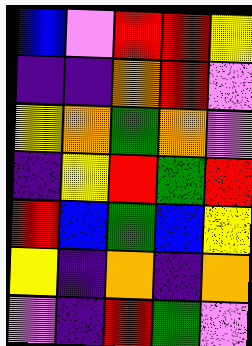[["blue", "violet", "red", "red", "yellow"], ["indigo", "indigo", "orange", "red", "violet"], ["yellow", "orange", "green", "orange", "violet"], ["indigo", "yellow", "red", "green", "red"], ["red", "blue", "green", "blue", "yellow"], ["yellow", "indigo", "orange", "indigo", "orange"], ["violet", "indigo", "red", "green", "violet"]]